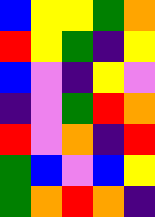[["blue", "yellow", "yellow", "green", "orange"], ["red", "yellow", "green", "indigo", "yellow"], ["blue", "violet", "indigo", "yellow", "violet"], ["indigo", "violet", "green", "red", "orange"], ["red", "violet", "orange", "indigo", "red"], ["green", "blue", "violet", "blue", "yellow"], ["green", "orange", "red", "orange", "indigo"]]